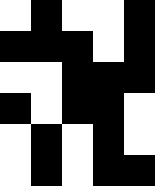[["white", "black", "white", "white", "black"], ["black", "black", "black", "white", "black"], ["white", "white", "black", "black", "black"], ["black", "white", "black", "black", "white"], ["white", "black", "white", "black", "white"], ["white", "black", "white", "black", "black"]]